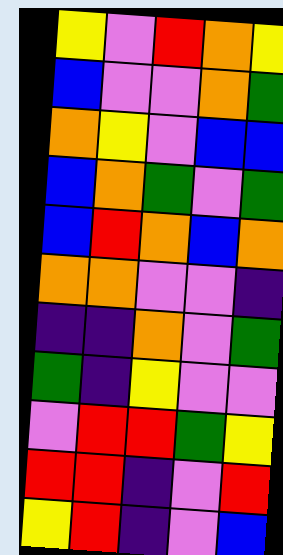[["yellow", "violet", "red", "orange", "yellow"], ["blue", "violet", "violet", "orange", "green"], ["orange", "yellow", "violet", "blue", "blue"], ["blue", "orange", "green", "violet", "green"], ["blue", "red", "orange", "blue", "orange"], ["orange", "orange", "violet", "violet", "indigo"], ["indigo", "indigo", "orange", "violet", "green"], ["green", "indigo", "yellow", "violet", "violet"], ["violet", "red", "red", "green", "yellow"], ["red", "red", "indigo", "violet", "red"], ["yellow", "red", "indigo", "violet", "blue"]]